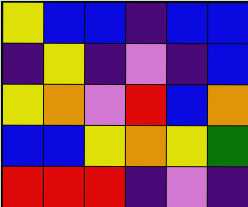[["yellow", "blue", "blue", "indigo", "blue", "blue"], ["indigo", "yellow", "indigo", "violet", "indigo", "blue"], ["yellow", "orange", "violet", "red", "blue", "orange"], ["blue", "blue", "yellow", "orange", "yellow", "green"], ["red", "red", "red", "indigo", "violet", "indigo"]]